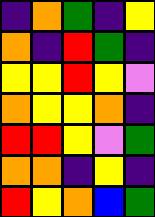[["indigo", "orange", "green", "indigo", "yellow"], ["orange", "indigo", "red", "green", "indigo"], ["yellow", "yellow", "red", "yellow", "violet"], ["orange", "yellow", "yellow", "orange", "indigo"], ["red", "red", "yellow", "violet", "green"], ["orange", "orange", "indigo", "yellow", "indigo"], ["red", "yellow", "orange", "blue", "green"]]